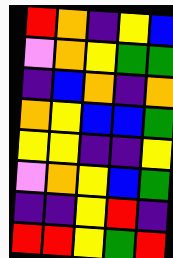[["red", "orange", "indigo", "yellow", "blue"], ["violet", "orange", "yellow", "green", "green"], ["indigo", "blue", "orange", "indigo", "orange"], ["orange", "yellow", "blue", "blue", "green"], ["yellow", "yellow", "indigo", "indigo", "yellow"], ["violet", "orange", "yellow", "blue", "green"], ["indigo", "indigo", "yellow", "red", "indigo"], ["red", "red", "yellow", "green", "red"]]